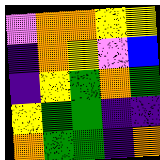[["violet", "orange", "orange", "yellow", "yellow"], ["indigo", "orange", "yellow", "violet", "blue"], ["indigo", "yellow", "green", "orange", "green"], ["yellow", "green", "green", "indigo", "indigo"], ["orange", "green", "green", "indigo", "orange"]]